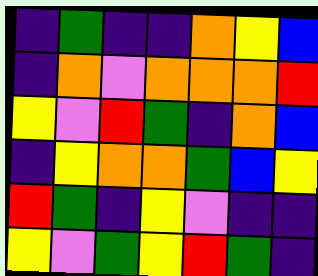[["indigo", "green", "indigo", "indigo", "orange", "yellow", "blue"], ["indigo", "orange", "violet", "orange", "orange", "orange", "red"], ["yellow", "violet", "red", "green", "indigo", "orange", "blue"], ["indigo", "yellow", "orange", "orange", "green", "blue", "yellow"], ["red", "green", "indigo", "yellow", "violet", "indigo", "indigo"], ["yellow", "violet", "green", "yellow", "red", "green", "indigo"]]